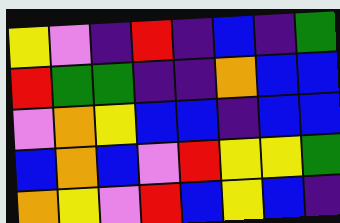[["yellow", "violet", "indigo", "red", "indigo", "blue", "indigo", "green"], ["red", "green", "green", "indigo", "indigo", "orange", "blue", "blue"], ["violet", "orange", "yellow", "blue", "blue", "indigo", "blue", "blue"], ["blue", "orange", "blue", "violet", "red", "yellow", "yellow", "green"], ["orange", "yellow", "violet", "red", "blue", "yellow", "blue", "indigo"]]